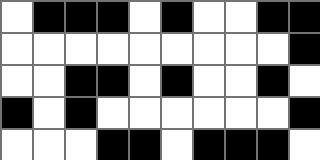[["white", "black", "black", "black", "white", "black", "white", "white", "black", "black"], ["white", "white", "white", "white", "white", "white", "white", "white", "white", "black"], ["white", "white", "black", "black", "white", "black", "white", "white", "black", "white"], ["black", "white", "black", "white", "white", "white", "white", "white", "white", "black"], ["white", "white", "white", "black", "black", "white", "black", "black", "black", "white"]]